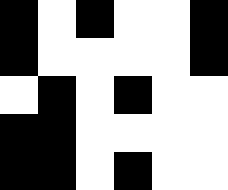[["black", "white", "black", "white", "white", "black"], ["black", "white", "white", "white", "white", "black"], ["white", "black", "white", "black", "white", "white"], ["black", "black", "white", "white", "white", "white"], ["black", "black", "white", "black", "white", "white"]]